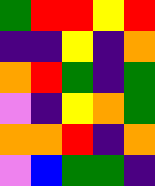[["green", "red", "red", "yellow", "red"], ["indigo", "indigo", "yellow", "indigo", "orange"], ["orange", "red", "green", "indigo", "green"], ["violet", "indigo", "yellow", "orange", "green"], ["orange", "orange", "red", "indigo", "orange"], ["violet", "blue", "green", "green", "indigo"]]